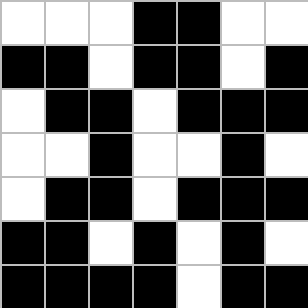[["white", "white", "white", "black", "black", "white", "white"], ["black", "black", "white", "black", "black", "white", "black"], ["white", "black", "black", "white", "black", "black", "black"], ["white", "white", "black", "white", "white", "black", "white"], ["white", "black", "black", "white", "black", "black", "black"], ["black", "black", "white", "black", "white", "black", "white"], ["black", "black", "black", "black", "white", "black", "black"]]